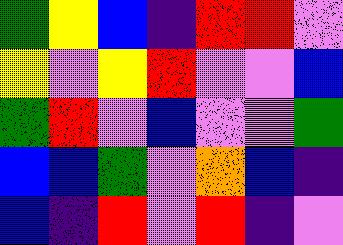[["green", "yellow", "blue", "indigo", "red", "red", "violet"], ["yellow", "violet", "yellow", "red", "violet", "violet", "blue"], ["green", "red", "violet", "blue", "violet", "violet", "green"], ["blue", "blue", "green", "violet", "orange", "blue", "indigo"], ["blue", "indigo", "red", "violet", "red", "indigo", "violet"]]